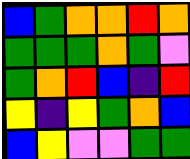[["blue", "green", "orange", "orange", "red", "orange"], ["green", "green", "green", "orange", "green", "violet"], ["green", "orange", "red", "blue", "indigo", "red"], ["yellow", "indigo", "yellow", "green", "orange", "blue"], ["blue", "yellow", "violet", "violet", "green", "green"]]